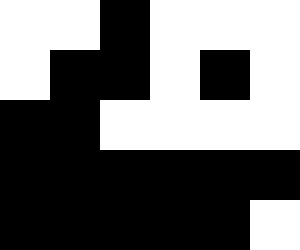[["white", "white", "black", "white", "white", "white"], ["white", "black", "black", "white", "black", "white"], ["black", "black", "white", "white", "white", "white"], ["black", "black", "black", "black", "black", "black"], ["black", "black", "black", "black", "black", "white"]]